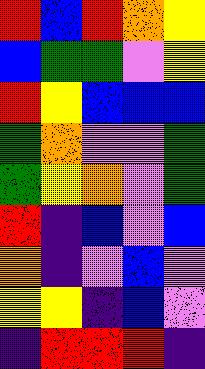[["red", "blue", "red", "orange", "yellow"], ["blue", "green", "green", "violet", "yellow"], ["red", "yellow", "blue", "blue", "blue"], ["green", "orange", "violet", "violet", "green"], ["green", "yellow", "orange", "violet", "green"], ["red", "indigo", "blue", "violet", "blue"], ["orange", "indigo", "violet", "blue", "violet"], ["yellow", "yellow", "indigo", "blue", "violet"], ["indigo", "red", "red", "red", "indigo"]]